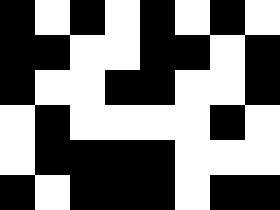[["black", "white", "black", "white", "black", "white", "black", "white"], ["black", "black", "white", "white", "black", "black", "white", "black"], ["black", "white", "white", "black", "black", "white", "white", "black"], ["white", "black", "white", "white", "white", "white", "black", "white"], ["white", "black", "black", "black", "black", "white", "white", "white"], ["black", "white", "black", "black", "black", "white", "black", "black"]]